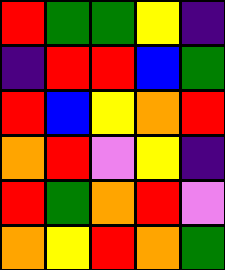[["red", "green", "green", "yellow", "indigo"], ["indigo", "red", "red", "blue", "green"], ["red", "blue", "yellow", "orange", "red"], ["orange", "red", "violet", "yellow", "indigo"], ["red", "green", "orange", "red", "violet"], ["orange", "yellow", "red", "orange", "green"]]